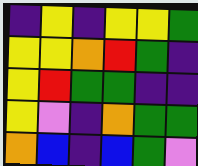[["indigo", "yellow", "indigo", "yellow", "yellow", "green"], ["yellow", "yellow", "orange", "red", "green", "indigo"], ["yellow", "red", "green", "green", "indigo", "indigo"], ["yellow", "violet", "indigo", "orange", "green", "green"], ["orange", "blue", "indigo", "blue", "green", "violet"]]